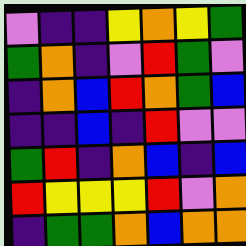[["violet", "indigo", "indigo", "yellow", "orange", "yellow", "green"], ["green", "orange", "indigo", "violet", "red", "green", "violet"], ["indigo", "orange", "blue", "red", "orange", "green", "blue"], ["indigo", "indigo", "blue", "indigo", "red", "violet", "violet"], ["green", "red", "indigo", "orange", "blue", "indigo", "blue"], ["red", "yellow", "yellow", "yellow", "red", "violet", "orange"], ["indigo", "green", "green", "orange", "blue", "orange", "orange"]]